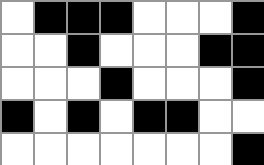[["white", "black", "black", "black", "white", "white", "white", "black"], ["white", "white", "black", "white", "white", "white", "black", "black"], ["white", "white", "white", "black", "white", "white", "white", "black"], ["black", "white", "black", "white", "black", "black", "white", "white"], ["white", "white", "white", "white", "white", "white", "white", "black"]]